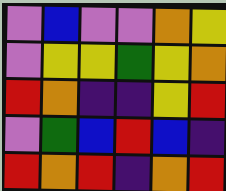[["violet", "blue", "violet", "violet", "orange", "yellow"], ["violet", "yellow", "yellow", "green", "yellow", "orange"], ["red", "orange", "indigo", "indigo", "yellow", "red"], ["violet", "green", "blue", "red", "blue", "indigo"], ["red", "orange", "red", "indigo", "orange", "red"]]